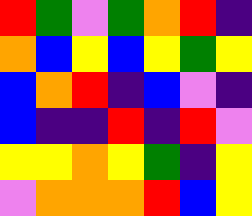[["red", "green", "violet", "green", "orange", "red", "indigo"], ["orange", "blue", "yellow", "blue", "yellow", "green", "yellow"], ["blue", "orange", "red", "indigo", "blue", "violet", "indigo"], ["blue", "indigo", "indigo", "red", "indigo", "red", "violet"], ["yellow", "yellow", "orange", "yellow", "green", "indigo", "yellow"], ["violet", "orange", "orange", "orange", "red", "blue", "yellow"]]